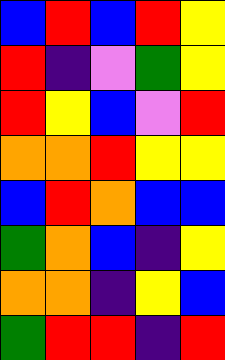[["blue", "red", "blue", "red", "yellow"], ["red", "indigo", "violet", "green", "yellow"], ["red", "yellow", "blue", "violet", "red"], ["orange", "orange", "red", "yellow", "yellow"], ["blue", "red", "orange", "blue", "blue"], ["green", "orange", "blue", "indigo", "yellow"], ["orange", "orange", "indigo", "yellow", "blue"], ["green", "red", "red", "indigo", "red"]]